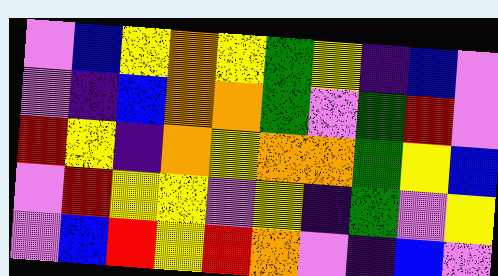[["violet", "blue", "yellow", "orange", "yellow", "green", "yellow", "indigo", "blue", "violet"], ["violet", "indigo", "blue", "orange", "orange", "green", "violet", "green", "red", "violet"], ["red", "yellow", "indigo", "orange", "yellow", "orange", "orange", "green", "yellow", "blue"], ["violet", "red", "yellow", "yellow", "violet", "yellow", "indigo", "green", "violet", "yellow"], ["violet", "blue", "red", "yellow", "red", "orange", "violet", "indigo", "blue", "violet"]]